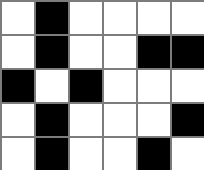[["white", "black", "white", "white", "white", "white"], ["white", "black", "white", "white", "black", "black"], ["black", "white", "black", "white", "white", "white"], ["white", "black", "white", "white", "white", "black"], ["white", "black", "white", "white", "black", "white"]]